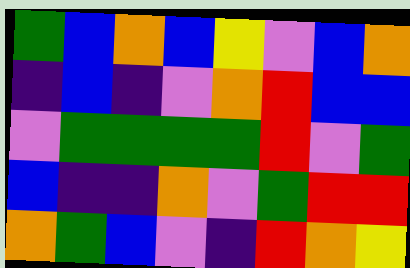[["green", "blue", "orange", "blue", "yellow", "violet", "blue", "orange"], ["indigo", "blue", "indigo", "violet", "orange", "red", "blue", "blue"], ["violet", "green", "green", "green", "green", "red", "violet", "green"], ["blue", "indigo", "indigo", "orange", "violet", "green", "red", "red"], ["orange", "green", "blue", "violet", "indigo", "red", "orange", "yellow"]]